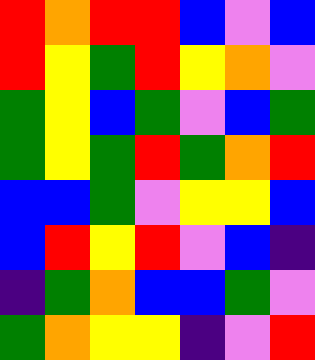[["red", "orange", "red", "red", "blue", "violet", "blue"], ["red", "yellow", "green", "red", "yellow", "orange", "violet"], ["green", "yellow", "blue", "green", "violet", "blue", "green"], ["green", "yellow", "green", "red", "green", "orange", "red"], ["blue", "blue", "green", "violet", "yellow", "yellow", "blue"], ["blue", "red", "yellow", "red", "violet", "blue", "indigo"], ["indigo", "green", "orange", "blue", "blue", "green", "violet"], ["green", "orange", "yellow", "yellow", "indigo", "violet", "red"]]